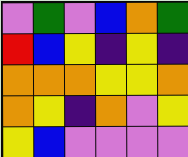[["violet", "green", "violet", "blue", "orange", "green"], ["red", "blue", "yellow", "indigo", "yellow", "indigo"], ["orange", "orange", "orange", "yellow", "yellow", "orange"], ["orange", "yellow", "indigo", "orange", "violet", "yellow"], ["yellow", "blue", "violet", "violet", "violet", "violet"]]